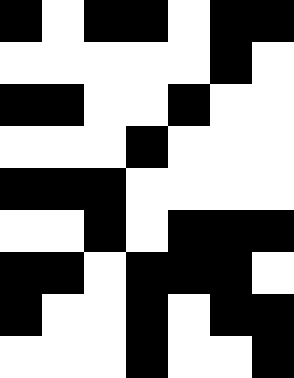[["black", "white", "black", "black", "white", "black", "black"], ["white", "white", "white", "white", "white", "black", "white"], ["black", "black", "white", "white", "black", "white", "white"], ["white", "white", "white", "black", "white", "white", "white"], ["black", "black", "black", "white", "white", "white", "white"], ["white", "white", "black", "white", "black", "black", "black"], ["black", "black", "white", "black", "black", "black", "white"], ["black", "white", "white", "black", "white", "black", "black"], ["white", "white", "white", "black", "white", "white", "black"]]